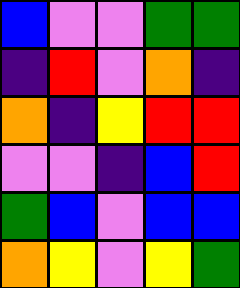[["blue", "violet", "violet", "green", "green"], ["indigo", "red", "violet", "orange", "indigo"], ["orange", "indigo", "yellow", "red", "red"], ["violet", "violet", "indigo", "blue", "red"], ["green", "blue", "violet", "blue", "blue"], ["orange", "yellow", "violet", "yellow", "green"]]